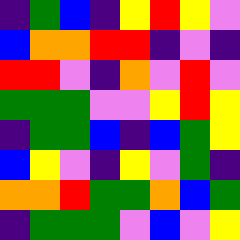[["indigo", "green", "blue", "indigo", "yellow", "red", "yellow", "violet"], ["blue", "orange", "orange", "red", "red", "indigo", "violet", "indigo"], ["red", "red", "violet", "indigo", "orange", "violet", "red", "violet"], ["green", "green", "green", "violet", "violet", "yellow", "red", "yellow"], ["indigo", "green", "green", "blue", "indigo", "blue", "green", "yellow"], ["blue", "yellow", "violet", "indigo", "yellow", "violet", "green", "indigo"], ["orange", "orange", "red", "green", "green", "orange", "blue", "green"], ["indigo", "green", "green", "green", "violet", "blue", "violet", "yellow"]]